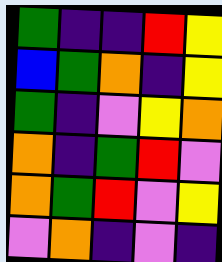[["green", "indigo", "indigo", "red", "yellow"], ["blue", "green", "orange", "indigo", "yellow"], ["green", "indigo", "violet", "yellow", "orange"], ["orange", "indigo", "green", "red", "violet"], ["orange", "green", "red", "violet", "yellow"], ["violet", "orange", "indigo", "violet", "indigo"]]